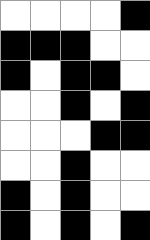[["white", "white", "white", "white", "black"], ["black", "black", "black", "white", "white"], ["black", "white", "black", "black", "white"], ["white", "white", "black", "white", "black"], ["white", "white", "white", "black", "black"], ["white", "white", "black", "white", "white"], ["black", "white", "black", "white", "white"], ["black", "white", "black", "white", "black"]]